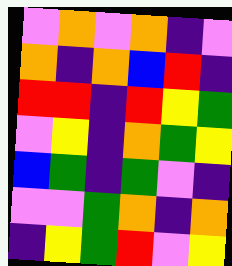[["violet", "orange", "violet", "orange", "indigo", "violet"], ["orange", "indigo", "orange", "blue", "red", "indigo"], ["red", "red", "indigo", "red", "yellow", "green"], ["violet", "yellow", "indigo", "orange", "green", "yellow"], ["blue", "green", "indigo", "green", "violet", "indigo"], ["violet", "violet", "green", "orange", "indigo", "orange"], ["indigo", "yellow", "green", "red", "violet", "yellow"]]